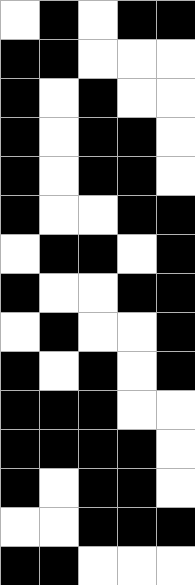[["white", "black", "white", "black", "black"], ["black", "black", "white", "white", "white"], ["black", "white", "black", "white", "white"], ["black", "white", "black", "black", "white"], ["black", "white", "black", "black", "white"], ["black", "white", "white", "black", "black"], ["white", "black", "black", "white", "black"], ["black", "white", "white", "black", "black"], ["white", "black", "white", "white", "black"], ["black", "white", "black", "white", "black"], ["black", "black", "black", "white", "white"], ["black", "black", "black", "black", "white"], ["black", "white", "black", "black", "white"], ["white", "white", "black", "black", "black"], ["black", "black", "white", "white", "white"]]